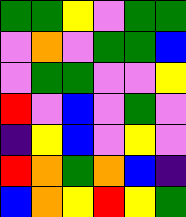[["green", "green", "yellow", "violet", "green", "green"], ["violet", "orange", "violet", "green", "green", "blue"], ["violet", "green", "green", "violet", "violet", "yellow"], ["red", "violet", "blue", "violet", "green", "violet"], ["indigo", "yellow", "blue", "violet", "yellow", "violet"], ["red", "orange", "green", "orange", "blue", "indigo"], ["blue", "orange", "yellow", "red", "yellow", "green"]]